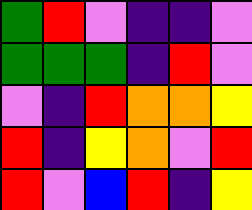[["green", "red", "violet", "indigo", "indigo", "violet"], ["green", "green", "green", "indigo", "red", "violet"], ["violet", "indigo", "red", "orange", "orange", "yellow"], ["red", "indigo", "yellow", "orange", "violet", "red"], ["red", "violet", "blue", "red", "indigo", "yellow"]]